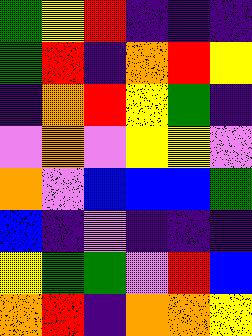[["green", "yellow", "red", "indigo", "indigo", "indigo"], ["green", "red", "indigo", "orange", "red", "yellow"], ["indigo", "orange", "red", "yellow", "green", "indigo"], ["violet", "orange", "violet", "yellow", "yellow", "violet"], ["orange", "violet", "blue", "blue", "blue", "green"], ["blue", "indigo", "violet", "indigo", "indigo", "indigo"], ["yellow", "green", "green", "violet", "red", "blue"], ["orange", "red", "indigo", "orange", "orange", "yellow"]]